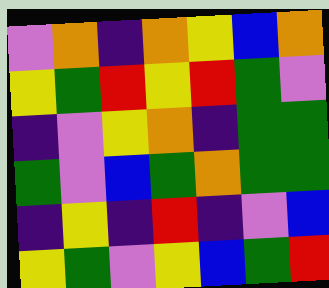[["violet", "orange", "indigo", "orange", "yellow", "blue", "orange"], ["yellow", "green", "red", "yellow", "red", "green", "violet"], ["indigo", "violet", "yellow", "orange", "indigo", "green", "green"], ["green", "violet", "blue", "green", "orange", "green", "green"], ["indigo", "yellow", "indigo", "red", "indigo", "violet", "blue"], ["yellow", "green", "violet", "yellow", "blue", "green", "red"]]